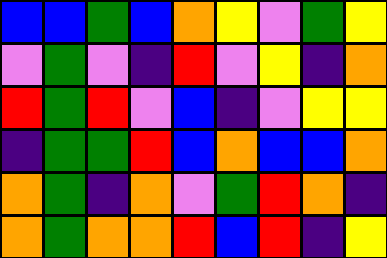[["blue", "blue", "green", "blue", "orange", "yellow", "violet", "green", "yellow"], ["violet", "green", "violet", "indigo", "red", "violet", "yellow", "indigo", "orange"], ["red", "green", "red", "violet", "blue", "indigo", "violet", "yellow", "yellow"], ["indigo", "green", "green", "red", "blue", "orange", "blue", "blue", "orange"], ["orange", "green", "indigo", "orange", "violet", "green", "red", "orange", "indigo"], ["orange", "green", "orange", "orange", "red", "blue", "red", "indigo", "yellow"]]